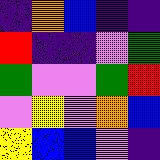[["indigo", "orange", "blue", "indigo", "indigo"], ["red", "indigo", "indigo", "violet", "green"], ["green", "violet", "violet", "green", "red"], ["violet", "yellow", "violet", "orange", "blue"], ["yellow", "blue", "blue", "violet", "indigo"]]